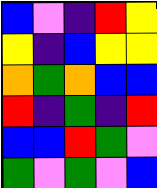[["blue", "violet", "indigo", "red", "yellow"], ["yellow", "indigo", "blue", "yellow", "yellow"], ["orange", "green", "orange", "blue", "blue"], ["red", "indigo", "green", "indigo", "red"], ["blue", "blue", "red", "green", "violet"], ["green", "violet", "green", "violet", "blue"]]